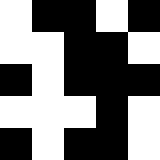[["white", "black", "black", "white", "black"], ["white", "white", "black", "black", "white"], ["black", "white", "black", "black", "black"], ["white", "white", "white", "black", "white"], ["black", "white", "black", "black", "white"]]